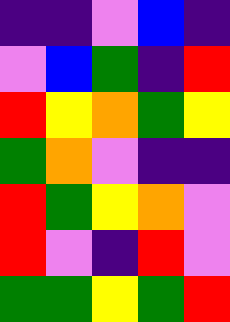[["indigo", "indigo", "violet", "blue", "indigo"], ["violet", "blue", "green", "indigo", "red"], ["red", "yellow", "orange", "green", "yellow"], ["green", "orange", "violet", "indigo", "indigo"], ["red", "green", "yellow", "orange", "violet"], ["red", "violet", "indigo", "red", "violet"], ["green", "green", "yellow", "green", "red"]]